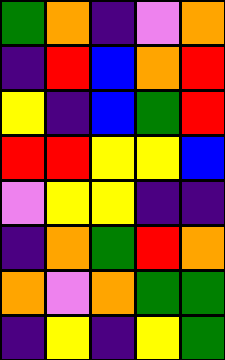[["green", "orange", "indigo", "violet", "orange"], ["indigo", "red", "blue", "orange", "red"], ["yellow", "indigo", "blue", "green", "red"], ["red", "red", "yellow", "yellow", "blue"], ["violet", "yellow", "yellow", "indigo", "indigo"], ["indigo", "orange", "green", "red", "orange"], ["orange", "violet", "orange", "green", "green"], ["indigo", "yellow", "indigo", "yellow", "green"]]